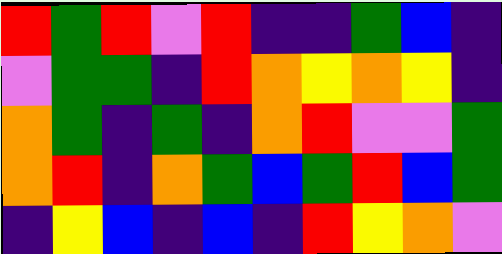[["red", "green", "red", "violet", "red", "indigo", "indigo", "green", "blue", "indigo"], ["violet", "green", "green", "indigo", "red", "orange", "yellow", "orange", "yellow", "indigo"], ["orange", "green", "indigo", "green", "indigo", "orange", "red", "violet", "violet", "green"], ["orange", "red", "indigo", "orange", "green", "blue", "green", "red", "blue", "green"], ["indigo", "yellow", "blue", "indigo", "blue", "indigo", "red", "yellow", "orange", "violet"]]